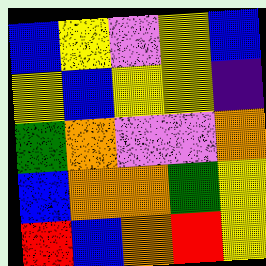[["blue", "yellow", "violet", "yellow", "blue"], ["yellow", "blue", "yellow", "yellow", "indigo"], ["green", "orange", "violet", "violet", "orange"], ["blue", "orange", "orange", "green", "yellow"], ["red", "blue", "orange", "red", "yellow"]]